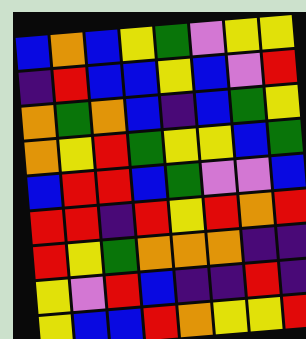[["blue", "orange", "blue", "yellow", "green", "violet", "yellow", "yellow"], ["indigo", "red", "blue", "blue", "yellow", "blue", "violet", "red"], ["orange", "green", "orange", "blue", "indigo", "blue", "green", "yellow"], ["orange", "yellow", "red", "green", "yellow", "yellow", "blue", "green"], ["blue", "red", "red", "blue", "green", "violet", "violet", "blue"], ["red", "red", "indigo", "red", "yellow", "red", "orange", "red"], ["red", "yellow", "green", "orange", "orange", "orange", "indigo", "indigo"], ["yellow", "violet", "red", "blue", "indigo", "indigo", "red", "indigo"], ["yellow", "blue", "blue", "red", "orange", "yellow", "yellow", "red"]]